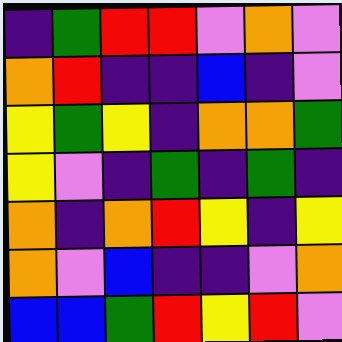[["indigo", "green", "red", "red", "violet", "orange", "violet"], ["orange", "red", "indigo", "indigo", "blue", "indigo", "violet"], ["yellow", "green", "yellow", "indigo", "orange", "orange", "green"], ["yellow", "violet", "indigo", "green", "indigo", "green", "indigo"], ["orange", "indigo", "orange", "red", "yellow", "indigo", "yellow"], ["orange", "violet", "blue", "indigo", "indigo", "violet", "orange"], ["blue", "blue", "green", "red", "yellow", "red", "violet"]]